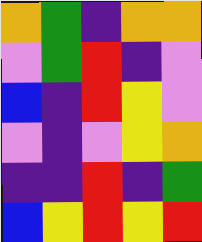[["orange", "green", "indigo", "orange", "orange"], ["violet", "green", "red", "indigo", "violet"], ["blue", "indigo", "red", "yellow", "violet"], ["violet", "indigo", "violet", "yellow", "orange"], ["indigo", "indigo", "red", "indigo", "green"], ["blue", "yellow", "red", "yellow", "red"]]